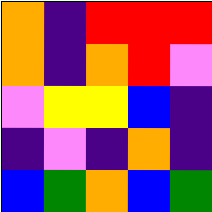[["orange", "indigo", "red", "red", "red"], ["orange", "indigo", "orange", "red", "violet"], ["violet", "yellow", "yellow", "blue", "indigo"], ["indigo", "violet", "indigo", "orange", "indigo"], ["blue", "green", "orange", "blue", "green"]]